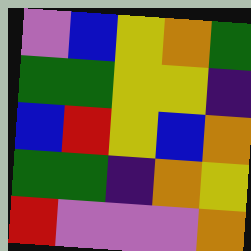[["violet", "blue", "yellow", "orange", "green"], ["green", "green", "yellow", "yellow", "indigo"], ["blue", "red", "yellow", "blue", "orange"], ["green", "green", "indigo", "orange", "yellow"], ["red", "violet", "violet", "violet", "orange"]]